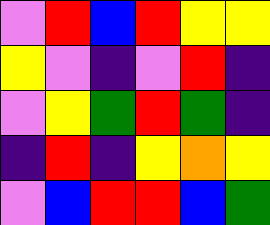[["violet", "red", "blue", "red", "yellow", "yellow"], ["yellow", "violet", "indigo", "violet", "red", "indigo"], ["violet", "yellow", "green", "red", "green", "indigo"], ["indigo", "red", "indigo", "yellow", "orange", "yellow"], ["violet", "blue", "red", "red", "blue", "green"]]